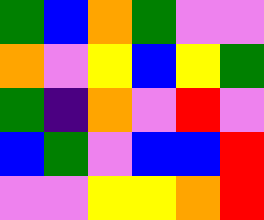[["green", "blue", "orange", "green", "violet", "violet"], ["orange", "violet", "yellow", "blue", "yellow", "green"], ["green", "indigo", "orange", "violet", "red", "violet"], ["blue", "green", "violet", "blue", "blue", "red"], ["violet", "violet", "yellow", "yellow", "orange", "red"]]